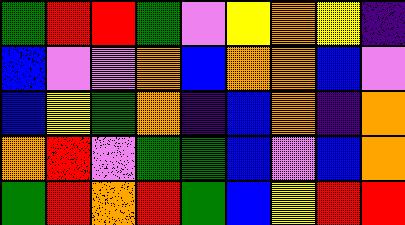[["green", "red", "red", "green", "violet", "yellow", "orange", "yellow", "indigo"], ["blue", "violet", "violet", "orange", "blue", "orange", "orange", "blue", "violet"], ["blue", "yellow", "green", "orange", "indigo", "blue", "orange", "indigo", "orange"], ["orange", "red", "violet", "green", "green", "blue", "violet", "blue", "orange"], ["green", "red", "orange", "red", "green", "blue", "yellow", "red", "red"]]